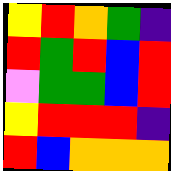[["yellow", "red", "orange", "green", "indigo"], ["red", "green", "red", "blue", "red"], ["violet", "green", "green", "blue", "red"], ["yellow", "red", "red", "red", "indigo"], ["red", "blue", "orange", "orange", "orange"]]